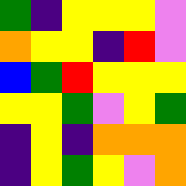[["green", "indigo", "yellow", "yellow", "yellow", "violet"], ["orange", "yellow", "yellow", "indigo", "red", "violet"], ["blue", "green", "red", "yellow", "yellow", "yellow"], ["yellow", "yellow", "green", "violet", "yellow", "green"], ["indigo", "yellow", "indigo", "orange", "orange", "orange"], ["indigo", "yellow", "green", "yellow", "violet", "orange"]]